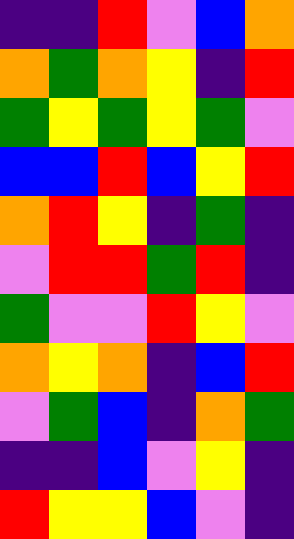[["indigo", "indigo", "red", "violet", "blue", "orange"], ["orange", "green", "orange", "yellow", "indigo", "red"], ["green", "yellow", "green", "yellow", "green", "violet"], ["blue", "blue", "red", "blue", "yellow", "red"], ["orange", "red", "yellow", "indigo", "green", "indigo"], ["violet", "red", "red", "green", "red", "indigo"], ["green", "violet", "violet", "red", "yellow", "violet"], ["orange", "yellow", "orange", "indigo", "blue", "red"], ["violet", "green", "blue", "indigo", "orange", "green"], ["indigo", "indigo", "blue", "violet", "yellow", "indigo"], ["red", "yellow", "yellow", "blue", "violet", "indigo"]]